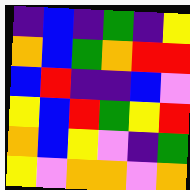[["indigo", "blue", "indigo", "green", "indigo", "yellow"], ["orange", "blue", "green", "orange", "red", "red"], ["blue", "red", "indigo", "indigo", "blue", "violet"], ["yellow", "blue", "red", "green", "yellow", "red"], ["orange", "blue", "yellow", "violet", "indigo", "green"], ["yellow", "violet", "orange", "orange", "violet", "orange"]]